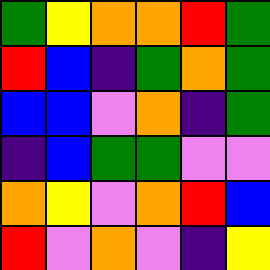[["green", "yellow", "orange", "orange", "red", "green"], ["red", "blue", "indigo", "green", "orange", "green"], ["blue", "blue", "violet", "orange", "indigo", "green"], ["indigo", "blue", "green", "green", "violet", "violet"], ["orange", "yellow", "violet", "orange", "red", "blue"], ["red", "violet", "orange", "violet", "indigo", "yellow"]]